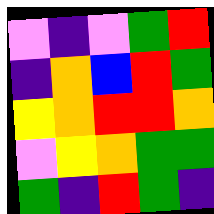[["violet", "indigo", "violet", "green", "red"], ["indigo", "orange", "blue", "red", "green"], ["yellow", "orange", "red", "red", "orange"], ["violet", "yellow", "orange", "green", "green"], ["green", "indigo", "red", "green", "indigo"]]